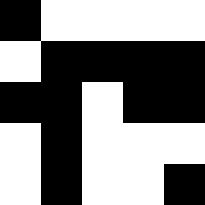[["black", "white", "white", "white", "white"], ["white", "black", "black", "black", "black"], ["black", "black", "white", "black", "black"], ["white", "black", "white", "white", "white"], ["white", "black", "white", "white", "black"]]